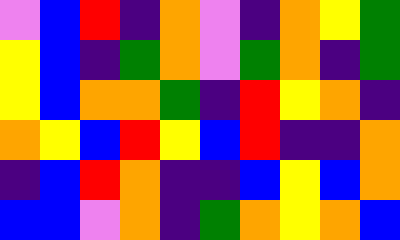[["violet", "blue", "red", "indigo", "orange", "violet", "indigo", "orange", "yellow", "green"], ["yellow", "blue", "indigo", "green", "orange", "violet", "green", "orange", "indigo", "green"], ["yellow", "blue", "orange", "orange", "green", "indigo", "red", "yellow", "orange", "indigo"], ["orange", "yellow", "blue", "red", "yellow", "blue", "red", "indigo", "indigo", "orange"], ["indigo", "blue", "red", "orange", "indigo", "indigo", "blue", "yellow", "blue", "orange"], ["blue", "blue", "violet", "orange", "indigo", "green", "orange", "yellow", "orange", "blue"]]